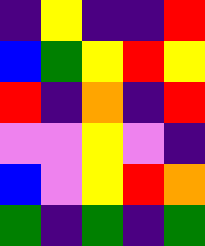[["indigo", "yellow", "indigo", "indigo", "red"], ["blue", "green", "yellow", "red", "yellow"], ["red", "indigo", "orange", "indigo", "red"], ["violet", "violet", "yellow", "violet", "indigo"], ["blue", "violet", "yellow", "red", "orange"], ["green", "indigo", "green", "indigo", "green"]]